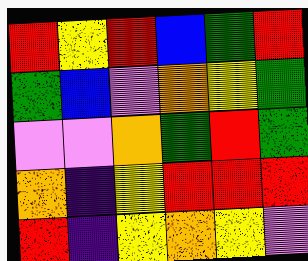[["red", "yellow", "red", "blue", "green", "red"], ["green", "blue", "violet", "orange", "yellow", "green"], ["violet", "violet", "orange", "green", "red", "green"], ["orange", "indigo", "yellow", "red", "red", "red"], ["red", "indigo", "yellow", "orange", "yellow", "violet"]]